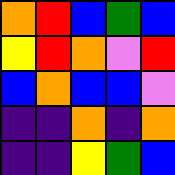[["orange", "red", "blue", "green", "blue"], ["yellow", "red", "orange", "violet", "red"], ["blue", "orange", "blue", "blue", "violet"], ["indigo", "indigo", "orange", "indigo", "orange"], ["indigo", "indigo", "yellow", "green", "blue"]]